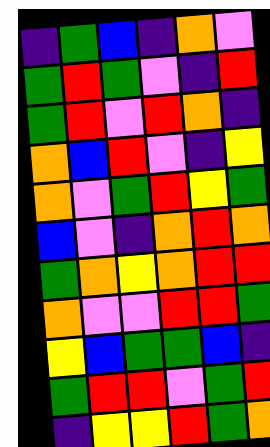[["indigo", "green", "blue", "indigo", "orange", "violet"], ["green", "red", "green", "violet", "indigo", "red"], ["green", "red", "violet", "red", "orange", "indigo"], ["orange", "blue", "red", "violet", "indigo", "yellow"], ["orange", "violet", "green", "red", "yellow", "green"], ["blue", "violet", "indigo", "orange", "red", "orange"], ["green", "orange", "yellow", "orange", "red", "red"], ["orange", "violet", "violet", "red", "red", "green"], ["yellow", "blue", "green", "green", "blue", "indigo"], ["green", "red", "red", "violet", "green", "red"], ["indigo", "yellow", "yellow", "red", "green", "orange"]]